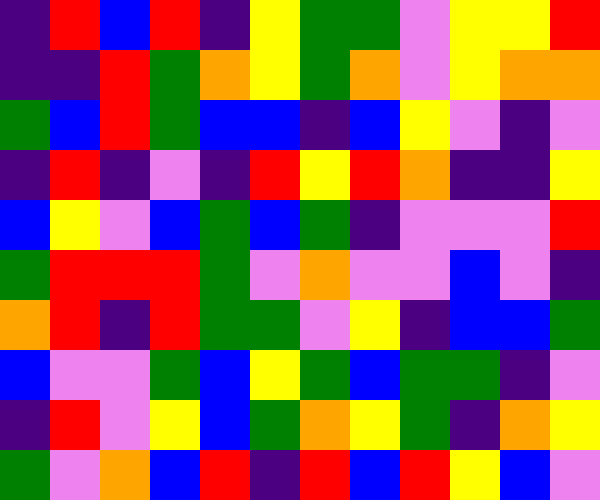[["indigo", "red", "blue", "red", "indigo", "yellow", "green", "green", "violet", "yellow", "yellow", "red"], ["indigo", "indigo", "red", "green", "orange", "yellow", "green", "orange", "violet", "yellow", "orange", "orange"], ["green", "blue", "red", "green", "blue", "blue", "indigo", "blue", "yellow", "violet", "indigo", "violet"], ["indigo", "red", "indigo", "violet", "indigo", "red", "yellow", "red", "orange", "indigo", "indigo", "yellow"], ["blue", "yellow", "violet", "blue", "green", "blue", "green", "indigo", "violet", "violet", "violet", "red"], ["green", "red", "red", "red", "green", "violet", "orange", "violet", "violet", "blue", "violet", "indigo"], ["orange", "red", "indigo", "red", "green", "green", "violet", "yellow", "indigo", "blue", "blue", "green"], ["blue", "violet", "violet", "green", "blue", "yellow", "green", "blue", "green", "green", "indigo", "violet"], ["indigo", "red", "violet", "yellow", "blue", "green", "orange", "yellow", "green", "indigo", "orange", "yellow"], ["green", "violet", "orange", "blue", "red", "indigo", "red", "blue", "red", "yellow", "blue", "violet"]]